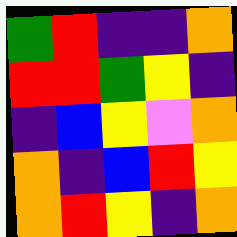[["green", "red", "indigo", "indigo", "orange"], ["red", "red", "green", "yellow", "indigo"], ["indigo", "blue", "yellow", "violet", "orange"], ["orange", "indigo", "blue", "red", "yellow"], ["orange", "red", "yellow", "indigo", "orange"]]